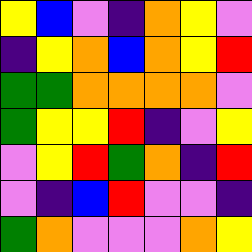[["yellow", "blue", "violet", "indigo", "orange", "yellow", "violet"], ["indigo", "yellow", "orange", "blue", "orange", "yellow", "red"], ["green", "green", "orange", "orange", "orange", "orange", "violet"], ["green", "yellow", "yellow", "red", "indigo", "violet", "yellow"], ["violet", "yellow", "red", "green", "orange", "indigo", "red"], ["violet", "indigo", "blue", "red", "violet", "violet", "indigo"], ["green", "orange", "violet", "violet", "violet", "orange", "yellow"]]